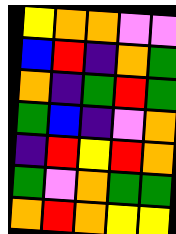[["yellow", "orange", "orange", "violet", "violet"], ["blue", "red", "indigo", "orange", "green"], ["orange", "indigo", "green", "red", "green"], ["green", "blue", "indigo", "violet", "orange"], ["indigo", "red", "yellow", "red", "orange"], ["green", "violet", "orange", "green", "green"], ["orange", "red", "orange", "yellow", "yellow"]]